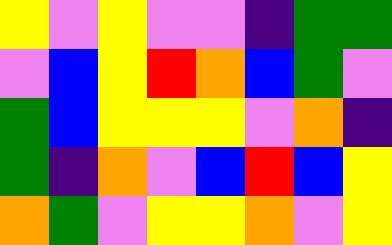[["yellow", "violet", "yellow", "violet", "violet", "indigo", "green", "green"], ["violet", "blue", "yellow", "red", "orange", "blue", "green", "violet"], ["green", "blue", "yellow", "yellow", "yellow", "violet", "orange", "indigo"], ["green", "indigo", "orange", "violet", "blue", "red", "blue", "yellow"], ["orange", "green", "violet", "yellow", "yellow", "orange", "violet", "yellow"]]